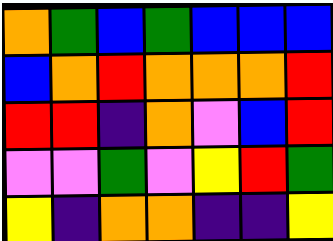[["orange", "green", "blue", "green", "blue", "blue", "blue"], ["blue", "orange", "red", "orange", "orange", "orange", "red"], ["red", "red", "indigo", "orange", "violet", "blue", "red"], ["violet", "violet", "green", "violet", "yellow", "red", "green"], ["yellow", "indigo", "orange", "orange", "indigo", "indigo", "yellow"]]